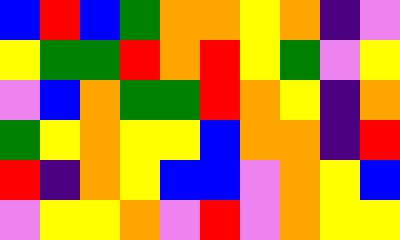[["blue", "red", "blue", "green", "orange", "orange", "yellow", "orange", "indigo", "violet"], ["yellow", "green", "green", "red", "orange", "red", "yellow", "green", "violet", "yellow"], ["violet", "blue", "orange", "green", "green", "red", "orange", "yellow", "indigo", "orange"], ["green", "yellow", "orange", "yellow", "yellow", "blue", "orange", "orange", "indigo", "red"], ["red", "indigo", "orange", "yellow", "blue", "blue", "violet", "orange", "yellow", "blue"], ["violet", "yellow", "yellow", "orange", "violet", "red", "violet", "orange", "yellow", "yellow"]]